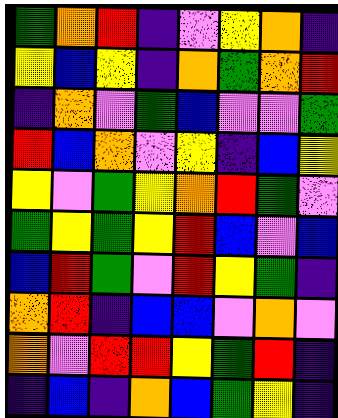[["green", "orange", "red", "indigo", "violet", "yellow", "orange", "indigo"], ["yellow", "blue", "yellow", "indigo", "orange", "green", "orange", "red"], ["indigo", "orange", "violet", "green", "blue", "violet", "violet", "green"], ["red", "blue", "orange", "violet", "yellow", "indigo", "blue", "yellow"], ["yellow", "violet", "green", "yellow", "orange", "red", "green", "violet"], ["green", "yellow", "green", "yellow", "red", "blue", "violet", "blue"], ["blue", "red", "green", "violet", "red", "yellow", "green", "indigo"], ["orange", "red", "indigo", "blue", "blue", "violet", "orange", "violet"], ["orange", "violet", "red", "red", "yellow", "green", "red", "indigo"], ["indigo", "blue", "indigo", "orange", "blue", "green", "yellow", "indigo"]]